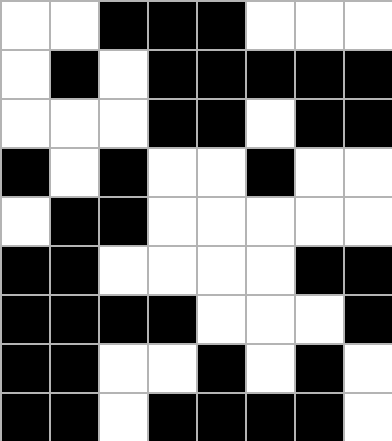[["white", "white", "black", "black", "black", "white", "white", "white"], ["white", "black", "white", "black", "black", "black", "black", "black"], ["white", "white", "white", "black", "black", "white", "black", "black"], ["black", "white", "black", "white", "white", "black", "white", "white"], ["white", "black", "black", "white", "white", "white", "white", "white"], ["black", "black", "white", "white", "white", "white", "black", "black"], ["black", "black", "black", "black", "white", "white", "white", "black"], ["black", "black", "white", "white", "black", "white", "black", "white"], ["black", "black", "white", "black", "black", "black", "black", "white"]]